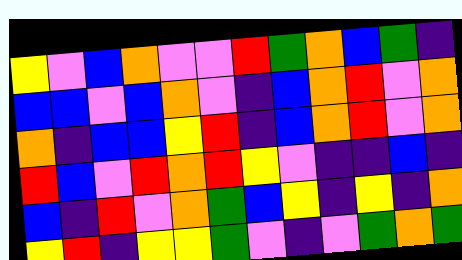[["yellow", "violet", "blue", "orange", "violet", "violet", "red", "green", "orange", "blue", "green", "indigo"], ["blue", "blue", "violet", "blue", "orange", "violet", "indigo", "blue", "orange", "red", "violet", "orange"], ["orange", "indigo", "blue", "blue", "yellow", "red", "indigo", "blue", "orange", "red", "violet", "orange"], ["red", "blue", "violet", "red", "orange", "red", "yellow", "violet", "indigo", "indigo", "blue", "indigo"], ["blue", "indigo", "red", "violet", "orange", "green", "blue", "yellow", "indigo", "yellow", "indigo", "orange"], ["yellow", "red", "indigo", "yellow", "yellow", "green", "violet", "indigo", "violet", "green", "orange", "green"]]